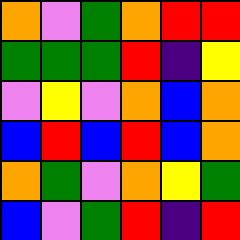[["orange", "violet", "green", "orange", "red", "red"], ["green", "green", "green", "red", "indigo", "yellow"], ["violet", "yellow", "violet", "orange", "blue", "orange"], ["blue", "red", "blue", "red", "blue", "orange"], ["orange", "green", "violet", "orange", "yellow", "green"], ["blue", "violet", "green", "red", "indigo", "red"]]